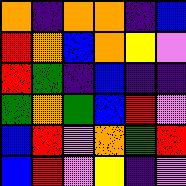[["orange", "indigo", "orange", "orange", "indigo", "blue"], ["red", "orange", "blue", "orange", "yellow", "violet"], ["red", "green", "indigo", "blue", "indigo", "indigo"], ["green", "orange", "green", "blue", "red", "violet"], ["blue", "red", "violet", "orange", "green", "red"], ["blue", "red", "violet", "yellow", "indigo", "violet"]]